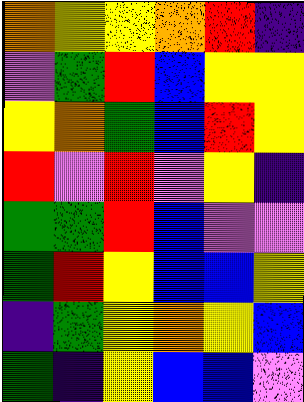[["orange", "yellow", "yellow", "orange", "red", "indigo"], ["violet", "green", "red", "blue", "yellow", "yellow"], ["yellow", "orange", "green", "blue", "red", "yellow"], ["red", "violet", "red", "violet", "yellow", "indigo"], ["green", "green", "red", "blue", "violet", "violet"], ["green", "red", "yellow", "blue", "blue", "yellow"], ["indigo", "green", "yellow", "orange", "yellow", "blue"], ["green", "indigo", "yellow", "blue", "blue", "violet"]]